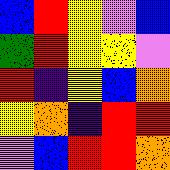[["blue", "red", "yellow", "violet", "blue"], ["green", "red", "yellow", "yellow", "violet"], ["red", "indigo", "yellow", "blue", "orange"], ["yellow", "orange", "indigo", "red", "red"], ["violet", "blue", "red", "red", "orange"]]